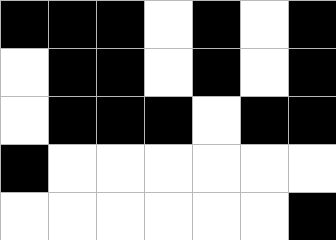[["black", "black", "black", "white", "black", "white", "black"], ["white", "black", "black", "white", "black", "white", "black"], ["white", "black", "black", "black", "white", "black", "black"], ["black", "white", "white", "white", "white", "white", "white"], ["white", "white", "white", "white", "white", "white", "black"]]